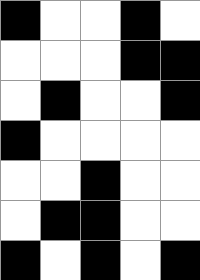[["black", "white", "white", "black", "white"], ["white", "white", "white", "black", "black"], ["white", "black", "white", "white", "black"], ["black", "white", "white", "white", "white"], ["white", "white", "black", "white", "white"], ["white", "black", "black", "white", "white"], ["black", "white", "black", "white", "black"]]